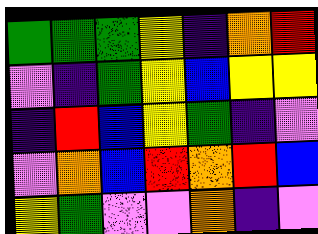[["green", "green", "green", "yellow", "indigo", "orange", "red"], ["violet", "indigo", "green", "yellow", "blue", "yellow", "yellow"], ["indigo", "red", "blue", "yellow", "green", "indigo", "violet"], ["violet", "orange", "blue", "red", "orange", "red", "blue"], ["yellow", "green", "violet", "violet", "orange", "indigo", "violet"]]